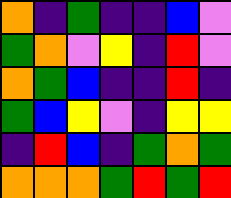[["orange", "indigo", "green", "indigo", "indigo", "blue", "violet"], ["green", "orange", "violet", "yellow", "indigo", "red", "violet"], ["orange", "green", "blue", "indigo", "indigo", "red", "indigo"], ["green", "blue", "yellow", "violet", "indigo", "yellow", "yellow"], ["indigo", "red", "blue", "indigo", "green", "orange", "green"], ["orange", "orange", "orange", "green", "red", "green", "red"]]